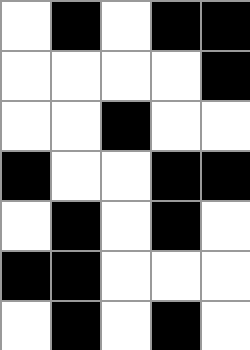[["white", "black", "white", "black", "black"], ["white", "white", "white", "white", "black"], ["white", "white", "black", "white", "white"], ["black", "white", "white", "black", "black"], ["white", "black", "white", "black", "white"], ["black", "black", "white", "white", "white"], ["white", "black", "white", "black", "white"]]